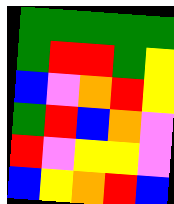[["green", "green", "green", "green", "green"], ["green", "red", "red", "green", "yellow"], ["blue", "violet", "orange", "red", "yellow"], ["green", "red", "blue", "orange", "violet"], ["red", "violet", "yellow", "yellow", "violet"], ["blue", "yellow", "orange", "red", "blue"]]